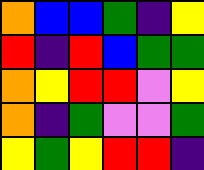[["orange", "blue", "blue", "green", "indigo", "yellow"], ["red", "indigo", "red", "blue", "green", "green"], ["orange", "yellow", "red", "red", "violet", "yellow"], ["orange", "indigo", "green", "violet", "violet", "green"], ["yellow", "green", "yellow", "red", "red", "indigo"]]